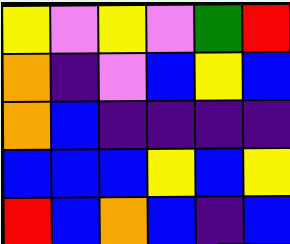[["yellow", "violet", "yellow", "violet", "green", "red"], ["orange", "indigo", "violet", "blue", "yellow", "blue"], ["orange", "blue", "indigo", "indigo", "indigo", "indigo"], ["blue", "blue", "blue", "yellow", "blue", "yellow"], ["red", "blue", "orange", "blue", "indigo", "blue"]]